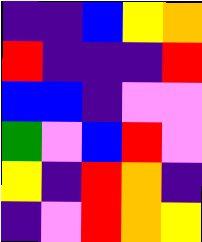[["indigo", "indigo", "blue", "yellow", "orange"], ["red", "indigo", "indigo", "indigo", "red"], ["blue", "blue", "indigo", "violet", "violet"], ["green", "violet", "blue", "red", "violet"], ["yellow", "indigo", "red", "orange", "indigo"], ["indigo", "violet", "red", "orange", "yellow"]]